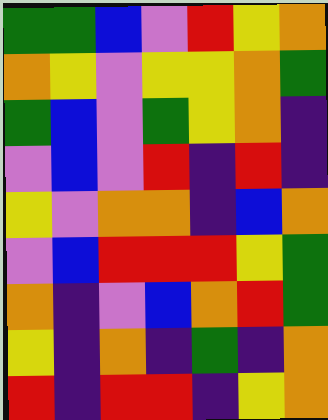[["green", "green", "blue", "violet", "red", "yellow", "orange"], ["orange", "yellow", "violet", "yellow", "yellow", "orange", "green"], ["green", "blue", "violet", "green", "yellow", "orange", "indigo"], ["violet", "blue", "violet", "red", "indigo", "red", "indigo"], ["yellow", "violet", "orange", "orange", "indigo", "blue", "orange"], ["violet", "blue", "red", "red", "red", "yellow", "green"], ["orange", "indigo", "violet", "blue", "orange", "red", "green"], ["yellow", "indigo", "orange", "indigo", "green", "indigo", "orange"], ["red", "indigo", "red", "red", "indigo", "yellow", "orange"]]